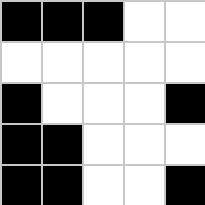[["black", "black", "black", "white", "white"], ["white", "white", "white", "white", "white"], ["black", "white", "white", "white", "black"], ["black", "black", "white", "white", "white"], ["black", "black", "white", "white", "black"]]